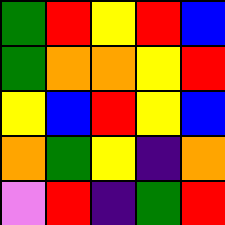[["green", "red", "yellow", "red", "blue"], ["green", "orange", "orange", "yellow", "red"], ["yellow", "blue", "red", "yellow", "blue"], ["orange", "green", "yellow", "indigo", "orange"], ["violet", "red", "indigo", "green", "red"]]